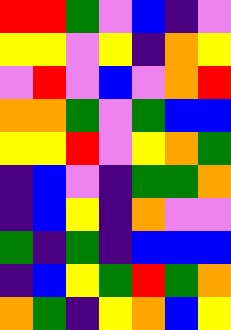[["red", "red", "green", "violet", "blue", "indigo", "violet"], ["yellow", "yellow", "violet", "yellow", "indigo", "orange", "yellow"], ["violet", "red", "violet", "blue", "violet", "orange", "red"], ["orange", "orange", "green", "violet", "green", "blue", "blue"], ["yellow", "yellow", "red", "violet", "yellow", "orange", "green"], ["indigo", "blue", "violet", "indigo", "green", "green", "orange"], ["indigo", "blue", "yellow", "indigo", "orange", "violet", "violet"], ["green", "indigo", "green", "indigo", "blue", "blue", "blue"], ["indigo", "blue", "yellow", "green", "red", "green", "orange"], ["orange", "green", "indigo", "yellow", "orange", "blue", "yellow"]]